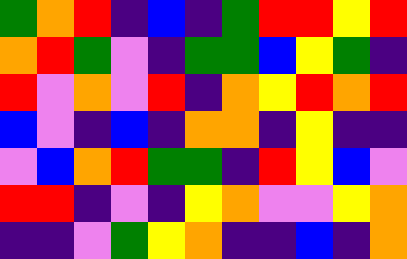[["green", "orange", "red", "indigo", "blue", "indigo", "green", "red", "red", "yellow", "red"], ["orange", "red", "green", "violet", "indigo", "green", "green", "blue", "yellow", "green", "indigo"], ["red", "violet", "orange", "violet", "red", "indigo", "orange", "yellow", "red", "orange", "red"], ["blue", "violet", "indigo", "blue", "indigo", "orange", "orange", "indigo", "yellow", "indigo", "indigo"], ["violet", "blue", "orange", "red", "green", "green", "indigo", "red", "yellow", "blue", "violet"], ["red", "red", "indigo", "violet", "indigo", "yellow", "orange", "violet", "violet", "yellow", "orange"], ["indigo", "indigo", "violet", "green", "yellow", "orange", "indigo", "indigo", "blue", "indigo", "orange"]]